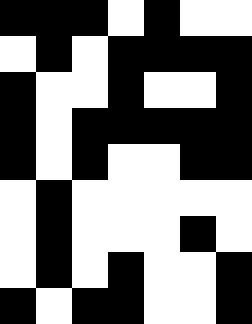[["black", "black", "black", "white", "black", "white", "white"], ["white", "black", "white", "black", "black", "black", "black"], ["black", "white", "white", "black", "white", "white", "black"], ["black", "white", "black", "black", "black", "black", "black"], ["black", "white", "black", "white", "white", "black", "black"], ["white", "black", "white", "white", "white", "white", "white"], ["white", "black", "white", "white", "white", "black", "white"], ["white", "black", "white", "black", "white", "white", "black"], ["black", "white", "black", "black", "white", "white", "black"]]